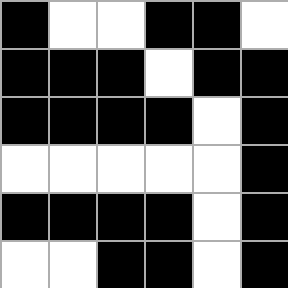[["black", "white", "white", "black", "black", "white"], ["black", "black", "black", "white", "black", "black"], ["black", "black", "black", "black", "white", "black"], ["white", "white", "white", "white", "white", "black"], ["black", "black", "black", "black", "white", "black"], ["white", "white", "black", "black", "white", "black"]]